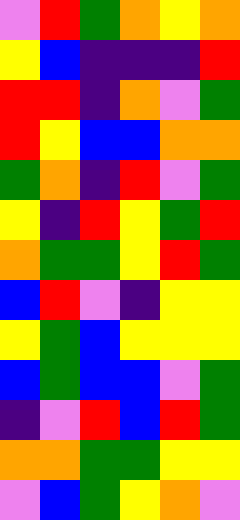[["violet", "red", "green", "orange", "yellow", "orange"], ["yellow", "blue", "indigo", "indigo", "indigo", "red"], ["red", "red", "indigo", "orange", "violet", "green"], ["red", "yellow", "blue", "blue", "orange", "orange"], ["green", "orange", "indigo", "red", "violet", "green"], ["yellow", "indigo", "red", "yellow", "green", "red"], ["orange", "green", "green", "yellow", "red", "green"], ["blue", "red", "violet", "indigo", "yellow", "yellow"], ["yellow", "green", "blue", "yellow", "yellow", "yellow"], ["blue", "green", "blue", "blue", "violet", "green"], ["indigo", "violet", "red", "blue", "red", "green"], ["orange", "orange", "green", "green", "yellow", "yellow"], ["violet", "blue", "green", "yellow", "orange", "violet"]]